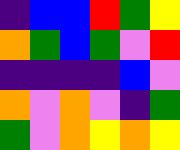[["indigo", "blue", "blue", "red", "green", "yellow"], ["orange", "green", "blue", "green", "violet", "red"], ["indigo", "indigo", "indigo", "indigo", "blue", "violet"], ["orange", "violet", "orange", "violet", "indigo", "green"], ["green", "violet", "orange", "yellow", "orange", "yellow"]]